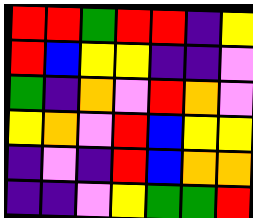[["red", "red", "green", "red", "red", "indigo", "yellow"], ["red", "blue", "yellow", "yellow", "indigo", "indigo", "violet"], ["green", "indigo", "orange", "violet", "red", "orange", "violet"], ["yellow", "orange", "violet", "red", "blue", "yellow", "yellow"], ["indigo", "violet", "indigo", "red", "blue", "orange", "orange"], ["indigo", "indigo", "violet", "yellow", "green", "green", "red"]]